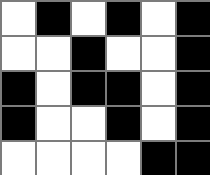[["white", "black", "white", "black", "white", "black"], ["white", "white", "black", "white", "white", "black"], ["black", "white", "black", "black", "white", "black"], ["black", "white", "white", "black", "white", "black"], ["white", "white", "white", "white", "black", "black"]]